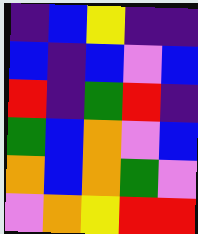[["indigo", "blue", "yellow", "indigo", "indigo"], ["blue", "indigo", "blue", "violet", "blue"], ["red", "indigo", "green", "red", "indigo"], ["green", "blue", "orange", "violet", "blue"], ["orange", "blue", "orange", "green", "violet"], ["violet", "orange", "yellow", "red", "red"]]